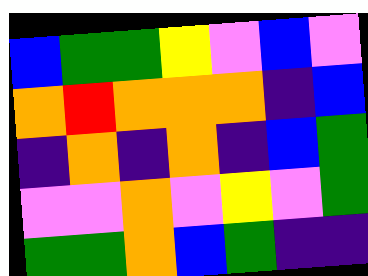[["blue", "green", "green", "yellow", "violet", "blue", "violet"], ["orange", "red", "orange", "orange", "orange", "indigo", "blue"], ["indigo", "orange", "indigo", "orange", "indigo", "blue", "green"], ["violet", "violet", "orange", "violet", "yellow", "violet", "green"], ["green", "green", "orange", "blue", "green", "indigo", "indigo"]]